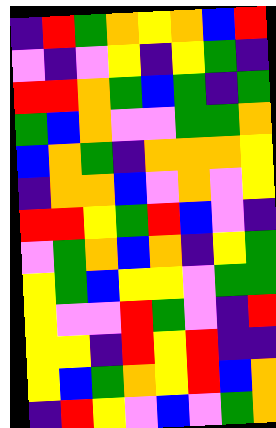[["indigo", "red", "green", "orange", "yellow", "orange", "blue", "red"], ["violet", "indigo", "violet", "yellow", "indigo", "yellow", "green", "indigo"], ["red", "red", "orange", "green", "blue", "green", "indigo", "green"], ["green", "blue", "orange", "violet", "violet", "green", "green", "orange"], ["blue", "orange", "green", "indigo", "orange", "orange", "orange", "yellow"], ["indigo", "orange", "orange", "blue", "violet", "orange", "violet", "yellow"], ["red", "red", "yellow", "green", "red", "blue", "violet", "indigo"], ["violet", "green", "orange", "blue", "orange", "indigo", "yellow", "green"], ["yellow", "green", "blue", "yellow", "yellow", "violet", "green", "green"], ["yellow", "violet", "violet", "red", "green", "violet", "indigo", "red"], ["yellow", "yellow", "indigo", "red", "yellow", "red", "indigo", "indigo"], ["yellow", "blue", "green", "orange", "yellow", "red", "blue", "orange"], ["indigo", "red", "yellow", "violet", "blue", "violet", "green", "orange"]]